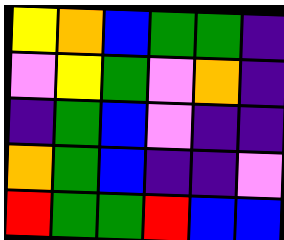[["yellow", "orange", "blue", "green", "green", "indigo"], ["violet", "yellow", "green", "violet", "orange", "indigo"], ["indigo", "green", "blue", "violet", "indigo", "indigo"], ["orange", "green", "blue", "indigo", "indigo", "violet"], ["red", "green", "green", "red", "blue", "blue"]]